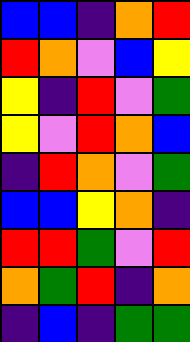[["blue", "blue", "indigo", "orange", "red"], ["red", "orange", "violet", "blue", "yellow"], ["yellow", "indigo", "red", "violet", "green"], ["yellow", "violet", "red", "orange", "blue"], ["indigo", "red", "orange", "violet", "green"], ["blue", "blue", "yellow", "orange", "indigo"], ["red", "red", "green", "violet", "red"], ["orange", "green", "red", "indigo", "orange"], ["indigo", "blue", "indigo", "green", "green"]]